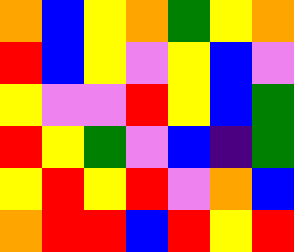[["orange", "blue", "yellow", "orange", "green", "yellow", "orange"], ["red", "blue", "yellow", "violet", "yellow", "blue", "violet"], ["yellow", "violet", "violet", "red", "yellow", "blue", "green"], ["red", "yellow", "green", "violet", "blue", "indigo", "green"], ["yellow", "red", "yellow", "red", "violet", "orange", "blue"], ["orange", "red", "red", "blue", "red", "yellow", "red"]]